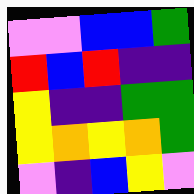[["violet", "violet", "blue", "blue", "green"], ["red", "blue", "red", "indigo", "indigo"], ["yellow", "indigo", "indigo", "green", "green"], ["yellow", "orange", "yellow", "orange", "green"], ["violet", "indigo", "blue", "yellow", "violet"]]